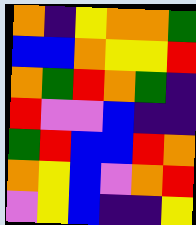[["orange", "indigo", "yellow", "orange", "orange", "green"], ["blue", "blue", "orange", "yellow", "yellow", "red"], ["orange", "green", "red", "orange", "green", "indigo"], ["red", "violet", "violet", "blue", "indigo", "indigo"], ["green", "red", "blue", "blue", "red", "orange"], ["orange", "yellow", "blue", "violet", "orange", "red"], ["violet", "yellow", "blue", "indigo", "indigo", "yellow"]]